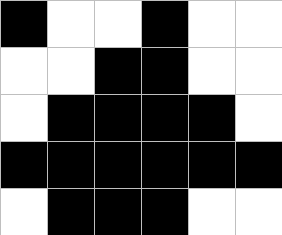[["black", "white", "white", "black", "white", "white"], ["white", "white", "black", "black", "white", "white"], ["white", "black", "black", "black", "black", "white"], ["black", "black", "black", "black", "black", "black"], ["white", "black", "black", "black", "white", "white"]]